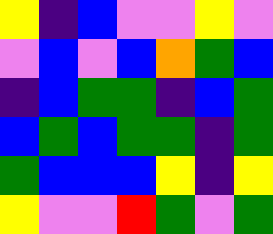[["yellow", "indigo", "blue", "violet", "violet", "yellow", "violet"], ["violet", "blue", "violet", "blue", "orange", "green", "blue"], ["indigo", "blue", "green", "green", "indigo", "blue", "green"], ["blue", "green", "blue", "green", "green", "indigo", "green"], ["green", "blue", "blue", "blue", "yellow", "indigo", "yellow"], ["yellow", "violet", "violet", "red", "green", "violet", "green"]]